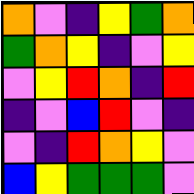[["orange", "violet", "indigo", "yellow", "green", "orange"], ["green", "orange", "yellow", "indigo", "violet", "yellow"], ["violet", "yellow", "red", "orange", "indigo", "red"], ["indigo", "violet", "blue", "red", "violet", "indigo"], ["violet", "indigo", "red", "orange", "yellow", "violet"], ["blue", "yellow", "green", "green", "green", "violet"]]